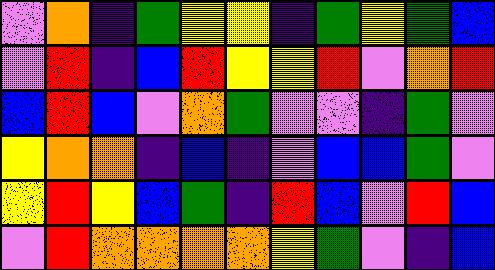[["violet", "orange", "indigo", "green", "yellow", "yellow", "indigo", "green", "yellow", "green", "blue"], ["violet", "red", "indigo", "blue", "red", "yellow", "yellow", "red", "violet", "orange", "red"], ["blue", "red", "blue", "violet", "orange", "green", "violet", "violet", "indigo", "green", "violet"], ["yellow", "orange", "orange", "indigo", "blue", "indigo", "violet", "blue", "blue", "green", "violet"], ["yellow", "red", "yellow", "blue", "green", "indigo", "red", "blue", "violet", "red", "blue"], ["violet", "red", "orange", "orange", "orange", "orange", "yellow", "green", "violet", "indigo", "blue"]]